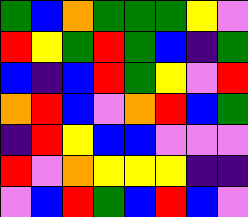[["green", "blue", "orange", "green", "green", "green", "yellow", "violet"], ["red", "yellow", "green", "red", "green", "blue", "indigo", "green"], ["blue", "indigo", "blue", "red", "green", "yellow", "violet", "red"], ["orange", "red", "blue", "violet", "orange", "red", "blue", "green"], ["indigo", "red", "yellow", "blue", "blue", "violet", "violet", "violet"], ["red", "violet", "orange", "yellow", "yellow", "yellow", "indigo", "indigo"], ["violet", "blue", "red", "green", "blue", "red", "blue", "violet"]]